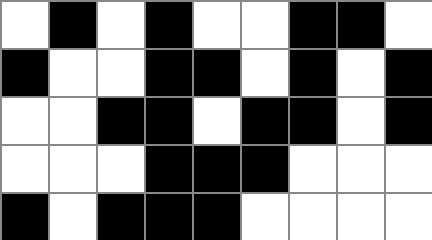[["white", "black", "white", "black", "white", "white", "black", "black", "white"], ["black", "white", "white", "black", "black", "white", "black", "white", "black"], ["white", "white", "black", "black", "white", "black", "black", "white", "black"], ["white", "white", "white", "black", "black", "black", "white", "white", "white"], ["black", "white", "black", "black", "black", "white", "white", "white", "white"]]